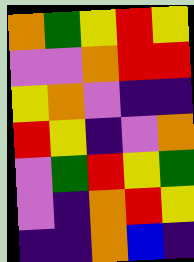[["orange", "green", "yellow", "red", "yellow"], ["violet", "violet", "orange", "red", "red"], ["yellow", "orange", "violet", "indigo", "indigo"], ["red", "yellow", "indigo", "violet", "orange"], ["violet", "green", "red", "yellow", "green"], ["violet", "indigo", "orange", "red", "yellow"], ["indigo", "indigo", "orange", "blue", "indigo"]]